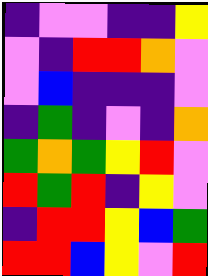[["indigo", "violet", "violet", "indigo", "indigo", "yellow"], ["violet", "indigo", "red", "red", "orange", "violet"], ["violet", "blue", "indigo", "indigo", "indigo", "violet"], ["indigo", "green", "indigo", "violet", "indigo", "orange"], ["green", "orange", "green", "yellow", "red", "violet"], ["red", "green", "red", "indigo", "yellow", "violet"], ["indigo", "red", "red", "yellow", "blue", "green"], ["red", "red", "blue", "yellow", "violet", "red"]]